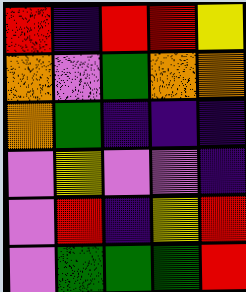[["red", "indigo", "red", "red", "yellow"], ["orange", "violet", "green", "orange", "orange"], ["orange", "green", "indigo", "indigo", "indigo"], ["violet", "yellow", "violet", "violet", "indigo"], ["violet", "red", "indigo", "yellow", "red"], ["violet", "green", "green", "green", "red"]]